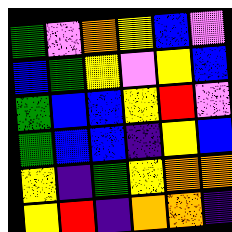[["green", "violet", "orange", "yellow", "blue", "violet"], ["blue", "green", "yellow", "violet", "yellow", "blue"], ["green", "blue", "blue", "yellow", "red", "violet"], ["green", "blue", "blue", "indigo", "yellow", "blue"], ["yellow", "indigo", "green", "yellow", "orange", "orange"], ["yellow", "red", "indigo", "orange", "orange", "indigo"]]